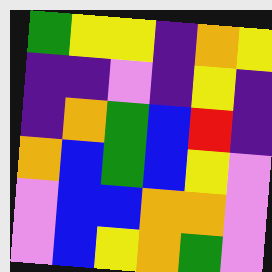[["green", "yellow", "yellow", "indigo", "orange", "yellow"], ["indigo", "indigo", "violet", "indigo", "yellow", "indigo"], ["indigo", "orange", "green", "blue", "red", "indigo"], ["orange", "blue", "green", "blue", "yellow", "violet"], ["violet", "blue", "blue", "orange", "orange", "violet"], ["violet", "blue", "yellow", "orange", "green", "violet"]]